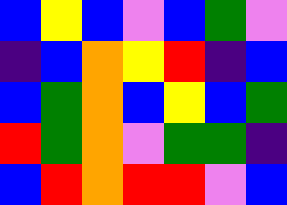[["blue", "yellow", "blue", "violet", "blue", "green", "violet"], ["indigo", "blue", "orange", "yellow", "red", "indigo", "blue"], ["blue", "green", "orange", "blue", "yellow", "blue", "green"], ["red", "green", "orange", "violet", "green", "green", "indigo"], ["blue", "red", "orange", "red", "red", "violet", "blue"]]